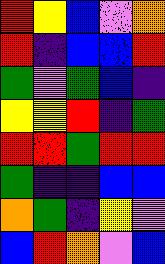[["red", "yellow", "blue", "violet", "orange"], ["red", "indigo", "blue", "blue", "red"], ["green", "violet", "green", "blue", "indigo"], ["yellow", "yellow", "red", "indigo", "green"], ["red", "red", "green", "red", "red"], ["green", "indigo", "indigo", "blue", "blue"], ["orange", "green", "indigo", "yellow", "violet"], ["blue", "red", "orange", "violet", "blue"]]